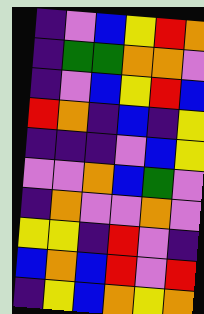[["indigo", "violet", "blue", "yellow", "red", "orange"], ["indigo", "green", "green", "orange", "orange", "violet"], ["indigo", "violet", "blue", "yellow", "red", "blue"], ["red", "orange", "indigo", "blue", "indigo", "yellow"], ["indigo", "indigo", "indigo", "violet", "blue", "yellow"], ["violet", "violet", "orange", "blue", "green", "violet"], ["indigo", "orange", "violet", "violet", "orange", "violet"], ["yellow", "yellow", "indigo", "red", "violet", "indigo"], ["blue", "orange", "blue", "red", "violet", "red"], ["indigo", "yellow", "blue", "orange", "yellow", "orange"]]